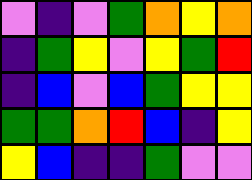[["violet", "indigo", "violet", "green", "orange", "yellow", "orange"], ["indigo", "green", "yellow", "violet", "yellow", "green", "red"], ["indigo", "blue", "violet", "blue", "green", "yellow", "yellow"], ["green", "green", "orange", "red", "blue", "indigo", "yellow"], ["yellow", "blue", "indigo", "indigo", "green", "violet", "violet"]]